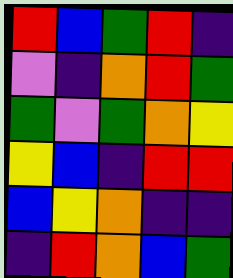[["red", "blue", "green", "red", "indigo"], ["violet", "indigo", "orange", "red", "green"], ["green", "violet", "green", "orange", "yellow"], ["yellow", "blue", "indigo", "red", "red"], ["blue", "yellow", "orange", "indigo", "indigo"], ["indigo", "red", "orange", "blue", "green"]]